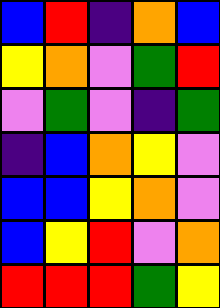[["blue", "red", "indigo", "orange", "blue"], ["yellow", "orange", "violet", "green", "red"], ["violet", "green", "violet", "indigo", "green"], ["indigo", "blue", "orange", "yellow", "violet"], ["blue", "blue", "yellow", "orange", "violet"], ["blue", "yellow", "red", "violet", "orange"], ["red", "red", "red", "green", "yellow"]]